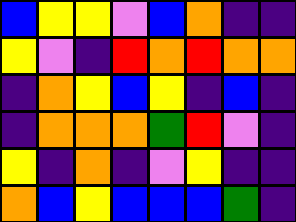[["blue", "yellow", "yellow", "violet", "blue", "orange", "indigo", "indigo"], ["yellow", "violet", "indigo", "red", "orange", "red", "orange", "orange"], ["indigo", "orange", "yellow", "blue", "yellow", "indigo", "blue", "indigo"], ["indigo", "orange", "orange", "orange", "green", "red", "violet", "indigo"], ["yellow", "indigo", "orange", "indigo", "violet", "yellow", "indigo", "indigo"], ["orange", "blue", "yellow", "blue", "blue", "blue", "green", "indigo"]]